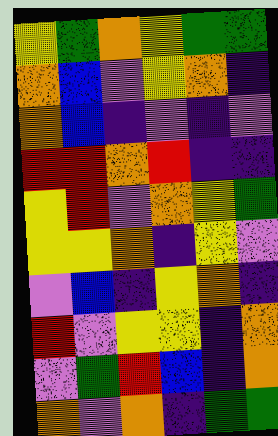[["yellow", "green", "orange", "yellow", "green", "green"], ["orange", "blue", "violet", "yellow", "orange", "indigo"], ["orange", "blue", "indigo", "violet", "indigo", "violet"], ["red", "red", "orange", "red", "indigo", "indigo"], ["yellow", "red", "violet", "orange", "yellow", "green"], ["yellow", "yellow", "orange", "indigo", "yellow", "violet"], ["violet", "blue", "indigo", "yellow", "orange", "indigo"], ["red", "violet", "yellow", "yellow", "indigo", "orange"], ["violet", "green", "red", "blue", "indigo", "orange"], ["orange", "violet", "orange", "indigo", "green", "green"]]